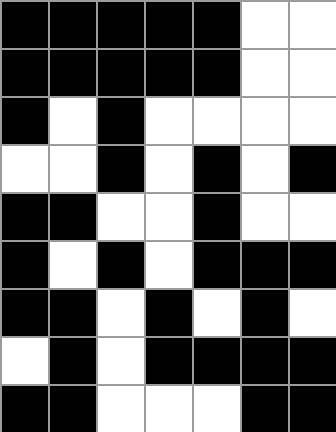[["black", "black", "black", "black", "black", "white", "white"], ["black", "black", "black", "black", "black", "white", "white"], ["black", "white", "black", "white", "white", "white", "white"], ["white", "white", "black", "white", "black", "white", "black"], ["black", "black", "white", "white", "black", "white", "white"], ["black", "white", "black", "white", "black", "black", "black"], ["black", "black", "white", "black", "white", "black", "white"], ["white", "black", "white", "black", "black", "black", "black"], ["black", "black", "white", "white", "white", "black", "black"]]